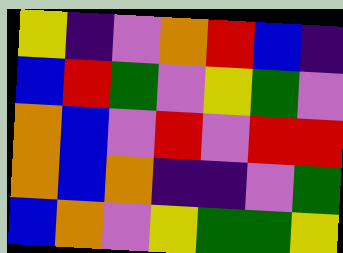[["yellow", "indigo", "violet", "orange", "red", "blue", "indigo"], ["blue", "red", "green", "violet", "yellow", "green", "violet"], ["orange", "blue", "violet", "red", "violet", "red", "red"], ["orange", "blue", "orange", "indigo", "indigo", "violet", "green"], ["blue", "orange", "violet", "yellow", "green", "green", "yellow"]]